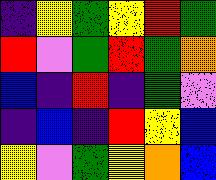[["indigo", "yellow", "green", "yellow", "red", "green"], ["red", "violet", "green", "red", "green", "orange"], ["blue", "indigo", "red", "indigo", "green", "violet"], ["indigo", "blue", "indigo", "red", "yellow", "blue"], ["yellow", "violet", "green", "yellow", "orange", "blue"]]